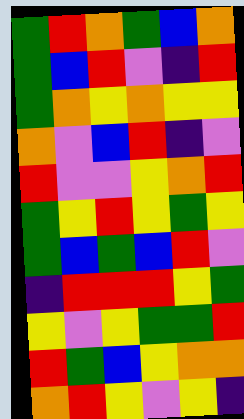[["green", "red", "orange", "green", "blue", "orange"], ["green", "blue", "red", "violet", "indigo", "red"], ["green", "orange", "yellow", "orange", "yellow", "yellow"], ["orange", "violet", "blue", "red", "indigo", "violet"], ["red", "violet", "violet", "yellow", "orange", "red"], ["green", "yellow", "red", "yellow", "green", "yellow"], ["green", "blue", "green", "blue", "red", "violet"], ["indigo", "red", "red", "red", "yellow", "green"], ["yellow", "violet", "yellow", "green", "green", "red"], ["red", "green", "blue", "yellow", "orange", "orange"], ["orange", "red", "yellow", "violet", "yellow", "indigo"]]